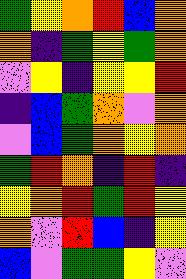[["green", "yellow", "orange", "red", "blue", "orange"], ["orange", "indigo", "green", "yellow", "green", "orange"], ["violet", "yellow", "indigo", "yellow", "yellow", "red"], ["indigo", "blue", "green", "orange", "violet", "orange"], ["violet", "blue", "green", "orange", "yellow", "orange"], ["green", "red", "orange", "indigo", "red", "indigo"], ["yellow", "orange", "red", "green", "red", "yellow"], ["orange", "violet", "red", "blue", "indigo", "yellow"], ["blue", "violet", "green", "green", "yellow", "violet"]]